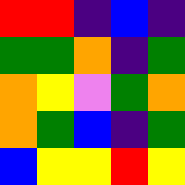[["red", "red", "indigo", "blue", "indigo"], ["green", "green", "orange", "indigo", "green"], ["orange", "yellow", "violet", "green", "orange"], ["orange", "green", "blue", "indigo", "green"], ["blue", "yellow", "yellow", "red", "yellow"]]